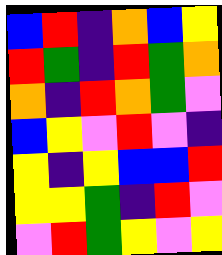[["blue", "red", "indigo", "orange", "blue", "yellow"], ["red", "green", "indigo", "red", "green", "orange"], ["orange", "indigo", "red", "orange", "green", "violet"], ["blue", "yellow", "violet", "red", "violet", "indigo"], ["yellow", "indigo", "yellow", "blue", "blue", "red"], ["yellow", "yellow", "green", "indigo", "red", "violet"], ["violet", "red", "green", "yellow", "violet", "yellow"]]